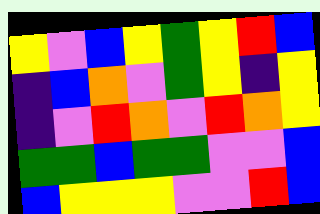[["yellow", "violet", "blue", "yellow", "green", "yellow", "red", "blue"], ["indigo", "blue", "orange", "violet", "green", "yellow", "indigo", "yellow"], ["indigo", "violet", "red", "orange", "violet", "red", "orange", "yellow"], ["green", "green", "blue", "green", "green", "violet", "violet", "blue"], ["blue", "yellow", "yellow", "yellow", "violet", "violet", "red", "blue"]]